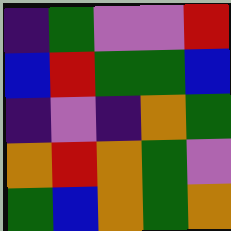[["indigo", "green", "violet", "violet", "red"], ["blue", "red", "green", "green", "blue"], ["indigo", "violet", "indigo", "orange", "green"], ["orange", "red", "orange", "green", "violet"], ["green", "blue", "orange", "green", "orange"]]